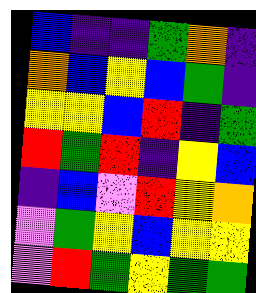[["blue", "indigo", "indigo", "green", "orange", "indigo"], ["orange", "blue", "yellow", "blue", "green", "indigo"], ["yellow", "yellow", "blue", "red", "indigo", "green"], ["red", "green", "red", "indigo", "yellow", "blue"], ["indigo", "blue", "violet", "red", "yellow", "orange"], ["violet", "green", "yellow", "blue", "yellow", "yellow"], ["violet", "red", "green", "yellow", "green", "green"]]